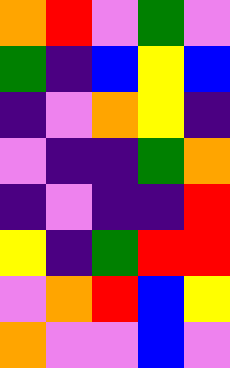[["orange", "red", "violet", "green", "violet"], ["green", "indigo", "blue", "yellow", "blue"], ["indigo", "violet", "orange", "yellow", "indigo"], ["violet", "indigo", "indigo", "green", "orange"], ["indigo", "violet", "indigo", "indigo", "red"], ["yellow", "indigo", "green", "red", "red"], ["violet", "orange", "red", "blue", "yellow"], ["orange", "violet", "violet", "blue", "violet"]]